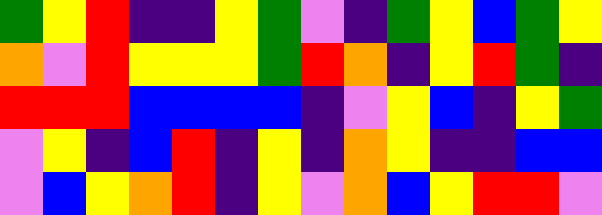[["green", "yellow", "red", "indigo", "indigo", "yellow", "green", "violet", "indigo", "green", "yellow", "blue", "green", "yellow"], ["orange", "violet", "red", "yellow", "yellow", "yellow", "green", "red", "orange", "indigo", "yellow", "red", "green", "indigo"], ["red", "red", "red", "blue", "blue", "blue", "blue", "indigo", "violet", "yellow", "blue", "indigo", "yellow", "green"], ["violet", "yellow", "indigo", "blue", "red", "indigo", "yellow", "indigo", "orange", "yellow", "indigo", "indigo", "blue", "blue"], ["violet", "blue", "yellow", "orange", "red", "indigo", "yellow", "violet", "orange", "blue", "yellow", "red", "red", "violet"]]